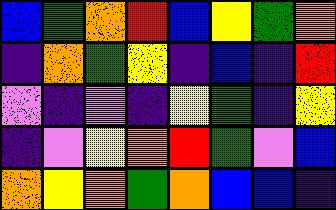[["blue", "green", "orange", "red", "blue", "yellow", "green", "orange"], ["indigo", "orange", "green", "yellow", "indigo", "blue", "indigo", "red"], ["violet", "indigo", "violet", "indigo", "yellow", "green", "indigo", "yellow"], ["indigo", "violet", "yellow", "orange", "red", "green", "violet", "blue"], ["orange", "yellow", "orange", "green", "orange", "blue", "blue", "indigo"]]